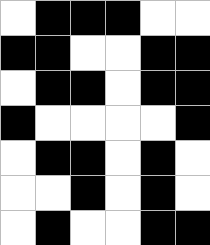[["white", "black", "black", "black", "white", "white"], ["black", "black", "white", "white", "black", "black"], ["white", "black", "black", "white", "black", "black"], ["black", "white", "white", "white", "white", "black"], ["white", "black", "black", "white", "black", "white"], ["white", "white", "black", "white", "black", "white"], ["white", "black", "white", "white", "black", "black"]]